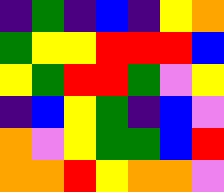[["indigo", "green", "indigo", "blue", "indigo", "yellow", "orange"], ["green", "yellow", "yellow", "red", "red", "red", "blue"], ["yellow", "green", "red", "red", "green", "violet", "yellow"], ["indigo", "blue", "yellow", "green", "indigo", "blue", "violet"], ["orange", "violet", "yellow", "green", "green", "blue", "red"], ["orange", "orange", "red", "yellow", "orange", "orange", "violet"]]